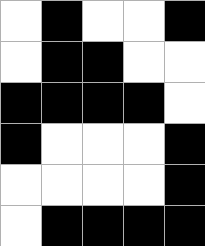[["white", "black", "white", "white", "black"], ["white", "black", "black", "white", "white"], ["black", "black", "black", "black", "white"], ["black", "white", "white", "white", "black"], ["white", "white", "white", "white", "black"], ["white", "black", "black", "black", "black"]]